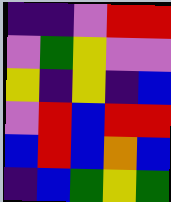[["indigo", "indigo", "violet", "red", "red"], ["violet", "green", "yellow", "violet", "violet"], ["yellow", "indigo", "yellow", "indigo", "blue"], ["violet", "red", "blue", "red", "red"], ["blue", "red", "blue", "orange", "blue"], ["indigo", "blue", "green", "yellow", "green"]]